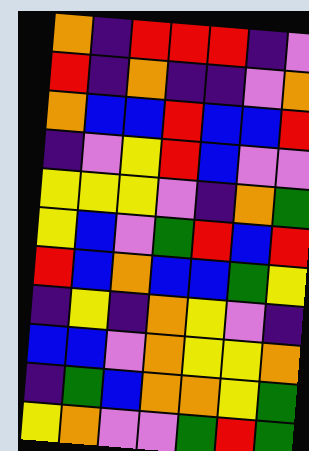[["orange", "indigo", "red", "red", "red", "indigo", "violet"], ["red", "indigo", "orange", "indigo", "indigo", "violet", "orange"], ["orange", "blue", "blue", "red", "blue", "blue", "red"], ["indigo", "violet", "yellow", "red", "blue", "violet", "violet"], ["yellow", "yellow", "yellow", "violet", "indigo", "orange", "green"], ["yellow", "blue", "violet", "green", "red", "blue", "red"], ["red", "blue", "orange", "blue", "blue", "green", "yellow"], ["indigo", "yellow", "indigo", "orange", "yellow", "violet", "indigo"], ["blue", "blue", "violet", "orange", "yellow", "yellow", "orange"], ["indigo", "green", "blue", "orange", "orange", "yellow", "green"], ["yellow", "orange", "violet", "violet", "green", "red", "green"]]